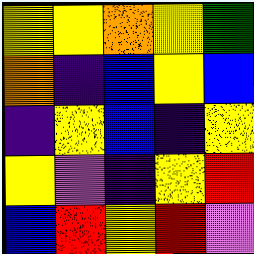[["yellow", "yellow", "orange", "yellow", "green"], ["orange", "indigo", "blue", "yellow", "blue"], ["indigo", "yellow", "blue", "indigo", "yellow"], ["yellow", "violet", "indigo", "yellow", "red"], ["blue", "red", "yellow", "red", "violet"]]